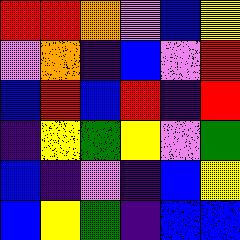[["red", "red", "orange", "violet", "blue", "yellow"], ["violet", "orange", "indigo", "blue", "violet", "red"], ["blue", "red", "blue", "red", "indigo", "red"], ["indigo", "yellow", "green", "yellow", "violet", "green"], ["blue", "indigo", "violet", "indigo", "blue", "yellow"], ["blue", "yellow", "green", "indigo", "blue", "blue"]]